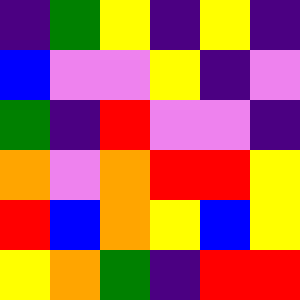[["indigo", "green", "yellow", "indigo", "yellow", "indigo"], ["blue", "violet", "violet", "yellow", "indigo", "violet"], ["green", "indigo", "red", "violet", "violet", "indigo"], ["orange", "violet", "orange", "red", "red", "yellow"], ["red", "blue", "orange", "yellow", "blue", "yellow"], ["yellow", "orange", "green", "indigo", "red", "red"]]